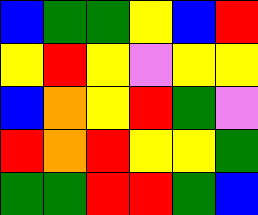[["blue", "green", "green", "yellow", "blue", "red"], ["yellow", "red", "yellow", "violet", "yellow", "yellow"], ["blue", "orange", "yellow", "red", "green", "violet"], ["red", "orange", "red", "yellow", "yellow", "green"], ["green", "green", "red", "red", "green", "blue"]]